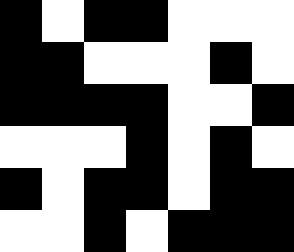[["black", "white", "black", "black", "white", "white", "white"], ["black", "black", "white", "white", "white", "black", "white"], ["black", "black", "black", "black", "white", "white", "black"], ["white", "white", "white", "black", "white", "black", "white"], ["black", "white", "black", "black", "white", "black", "black"], ["white", "white", "black", "white", "black", "black", "black"]]